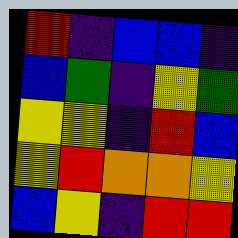[["red", "indigo", "blue", "blue", "indigo"], ["blue", "green", "indigo", "yellow", "green"], ["yellow", "yellow", "indigo", "red", "blue"], ["yellow", "red", "orange", "orange", "yellow"], ["blue", "yellow", "indigo", "red", "red"]]